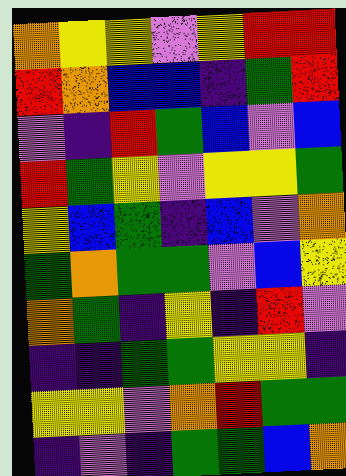[["orange", "yellow", "yellow", "violet", "yellow", "red", "red"], ["red", "orange", "blue", "blue", "indigo", "green", "red"], ["violet", "indigo", "red", "green", "blue", "violet", "blue"], ["red", "green", "yellow", "violet", "yellow", "yellow", "green"], ["yellow", "blue", "green", "indigo", "blue", "violet", "orange"], ["green", "orange", "green", "green", "violet", "blue", "yellow"], ["orange", "green", "indigo", "yellow", "indigo", "red", "violet"], ["indigo", "indigo", "green", "green", "yellow", "yellow", "indigo"], ["yellow", "yellow", "violet", "orange", "red", "green", "green"], ["indigo", "violet", "indigo", "green", "green", "blue", "orange"]]